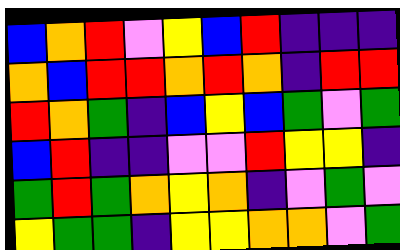[["blue", "orange", "red", "violet", "yellow", "blue", "red", "indigo", "indigo", "indigo"], ["orange", "blue", "red", "red", "orange", "red", "orange", "indigo", "red", "red"], ["red", "orange", "green", "indigo", "blue", "yellow", "blue", "green", "violet", "green"], ["blue", "red", "indigo", "indigo", "violet", "violet", "red", "yellow", "yellow", "indigo"], ["green", "red", "green", "orange", "yellow", "orange", "indigo", "violet", "green", "violet"], ["yellow", "green", "green", "indigo", "yellow", "yellow", "orange", "orange", "violet", "green"]]